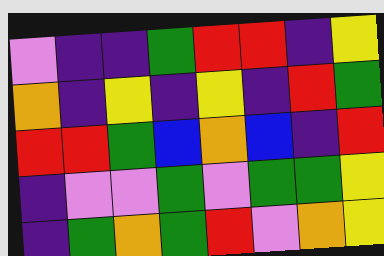[["violet", "indigo", "indigo", "green", "red", "red", "indigo", "yellow"], ["orange", "indigo", "yellow", "indigo", "yellow", "indigo", "red", "green"], ["red", "red", "green", "blue", "orange", "blue", "indigo", "red"], ["indigo", "violet", "violet", "green", "violet", "green", "green", "yellow"], ["indigo", "green", "orange", "green", "red", "violet", "orange", "yellow"]]